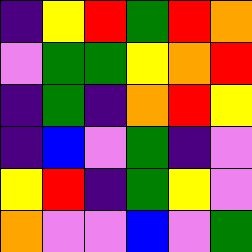[["indigo", "yellow", "red", "green", "red", "orange"], ["violet", "green", "green", "yellow", "orange", "red"], ["indigo", "green", "indigo", "orange", "red", "yellow"], ["indigo", "blue", "violet", "green", "indigo", "violet"], ["yellow", "red", "indigo", "green", "yellow", "violet"], ["orange", "violet", "violet", "blue", "violet", "green"]]